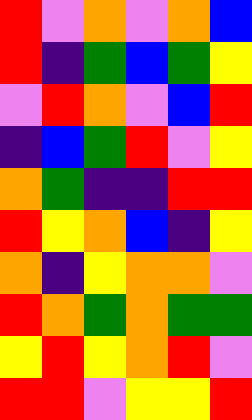[["red", "violet", "orange", "violet", "orange", "blue"], ["red", "indigo", "green", "blue", "green", "yellow"], ["violet", "red", "orange", "violet", "blue", "red"], ["indigo", "blue", "green", "red", "violet", "yellow"], ["orange", "green", "indigo", "indigo", "red", "red"], ["red", "yellow", "orange", "blue", "indigo", "yellow"], ["orange", "indigo", "yellow", "orange", "orange", "violet"], ["red", "orange", "green", "orange", "green", "green"], ["yellow", "red", "yellow", "orange", "red", "violet"], ["red", "red", "violet", "yellow", "yellow", "red"]]